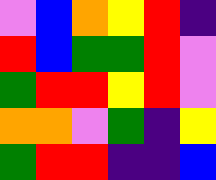[["violet", "blue", "orange", "yellow", "red", "indigo"], ["red", "blue", "green", "green", "red", "violet"], ["green", "red", "red", "yellow", "red", "violet"], ["orange", "orange", "violet", "green", "indigo", "yellow"], ["green", "red", "red", "indigo", "indigo", "blue"]]